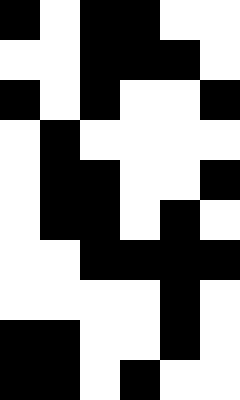[["black", "white", "black", "black", "white", "white"], ["white", "white", "black", "black", "black", "white"], ["black", "white", "black", "white", "white", "black"], ["white", "black", "white", "white", "white", "white"], ["white", "black", "black", "white", "white", "black"], ["white", "black", "black", "white", "black", "white"], ["white", "white", "black", "black", "black", "black"], ["white", "white", "white", "white", "black", "white"], ["black", "black", "white", "white", "black", "white"], ["black", "black", "white", "black", "white", "white"]]